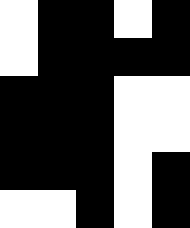[["white", "black", "black", "white", "black"], ["white", "black", "black", "black", "black"], ["black", "black", "black", "white", "white"], ["black", "black", "black", "white", "white"], ["black", "black", "black", "white", "black"], ["white", "white", "black", "white", "black"]]